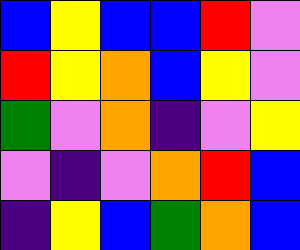[["blue", "yellow", "blue", "blue", "red", "violet"], ["red", "yellow", "orange", "blue", "yellow", "violet"], ["green", "violet", "orange", "indigo", "violet", "yellow"], ["violet", "indigo", "violet", "orange", "red", "blue"], ["indigo", "yellow", "blue", "green", "orange", "blue"]]